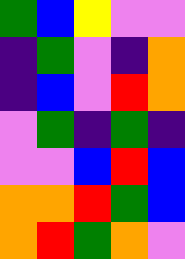[["green", "blue", "yellow", "violet", "violet"], ["indigo", "green", "violet", "indigo", "orange"], ["indigo", "blue", "violet", "red", "orange"], ["violet", "green", "indigo", "green", "indigo"], ["violet", "violet", "blue", "red", "blue"], ["orange", "orange", "red", "green", "blue"], ["orange", "red", "green", "orange", "violet"]]